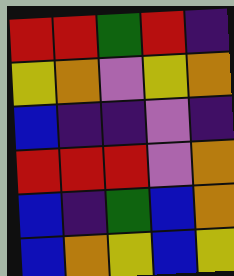[["red", "red", "green", "red", "indigo"], ["yellow", "orange", "violet", "yellow", "orange"], ["blue", "indigo", "indigo", "violet", "indigo"], ["red", "red", "red", "violet", "orange"], ["blue", "indigo", "green", "blue", "orange"], ["blue", "orange", "yellow", "blue", "yellow"]]